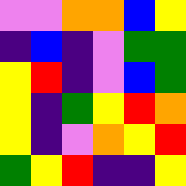[["violet", "violet", "orange", "orange", "blue", "yellow"], ["indigo", "blue", "indigo", "violet", "green", "green"], ["yellow", "red", "indigo", "violet", "blue", "green"], ["yellow", "indigo", "green", "yellow", "red", "orange"], ["yellow", "indigo", "violet", "orange", "yellow", "red"], ["green", "yellow", "red", "indigo", "indigo", "yellow"]]